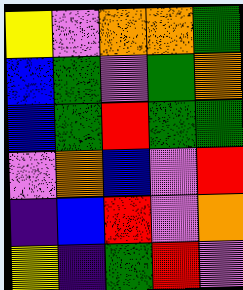[["yellow", "violet", "orange", "orange", "green"], ["blue", "green", "violet", "green", "orange"], ["blue", "green", "red", "green", "green"], ["violet", "orange", "blue", "violet", "red"], ["indigo", "blue", "red", "violet", "orange"], ["yellow", "indigo", "green", "red", "violet"]]